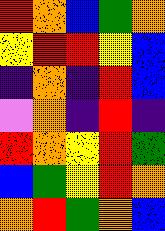[["red", "orange", "blue", "green", "orange"], ["yellow", "red", "red", "yellow", "blue"], ["indigo", "orange", "indigo", "red", "blue"], ["violet", "orange", "indigo", "red", "indigo"], ["red", "orange", "yellow", "red", "green"], ["blue", "green", "yellow", "red", "orange"], ["orange", "red", "green", "orange", "blue"]]